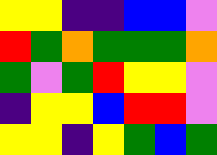[["yellow", "yellow", "indigo", "indigo", "blue", "blue", "violet"], ["red", "green", "orange", "green", "green", "green", "orange"], ["green", "violet", "green", "red", "yellow", "yellow", "violet"], ["indigo", "yellow", "yellow", "blue", "red", "red", "violet"], ["yellow", "yellow", "indigo", "yellow", "green", "blue", "green"]]